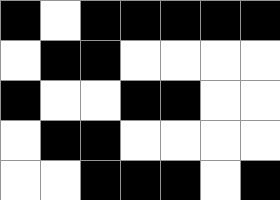[["black", "white", "black", "black", "black", "black", "black"], ["white", "black", "black", "white", "white", "white", "white"], ["black", "white", "white", "black", "black", "white", "white"], ["white", "black", "black", "white", "white", "white", "white"], ["white", "white", "black", "black", "black", "white", "black"]]